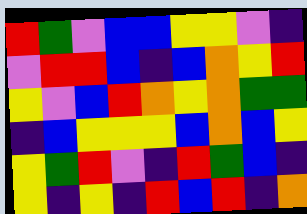[["red", "green", "violet", "blue", "blue", "yellow", "yellow", "violet", "indigo"], ["violet", "red", "red", "blue", "indigo", "blue", "orange", "yellow", "red"], ["yellow", "violet", "blue", "red", "orange", "yellow", "orange", "green", "green"], ["indigo", "blue", "yellow", "yellow", "yellow", "blue", "orange", "blue", "yellow"], ["yellow", "green", "red", "violet", "indigo", "red", "green", "blue", "indigo"], ["yellow", "indigo", "yellow", "indigo", "red", "blue", "red", "indigo", "orange"]]